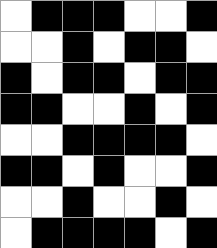[["white", "black", "black", "black", "white", "white", "black"], ["white", "white", "black", "white", "black", "black", "white"], ["black", "white", "black", "black", "white", "black", "black"], ["black", "black", "white", "white", "black", "white", "black"], ["white", "white", "black", "black", "black", "black", "white"], ["black", "black", "white", "black", "white", "white", "black"], ["white", "white", "black", "white", "white", "black", "white"], ["white", "black", "black", "black", "black", "white", "black"]]